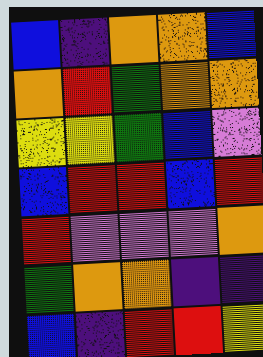[["blue", "indigo", "orange", "orange", "blue"], ["orange", "red", "green", "orange", "orange"], ["yellow", "yellow", "green", "blue", "violet"], ["blue", "red", "red", "blue", "red"], ["red", "violet", "violet", "violet", "orange"], ["green", "orange", "orange", "indigo", "indigo"], ["blue", "indigo", "red", "red", "yellow"]]